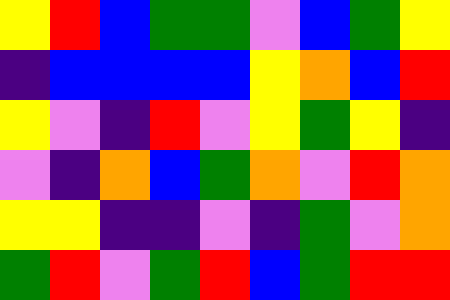[["yellow", "red", "blue", "green", "green", "violet", "blue", "green", "yellow"], ["indigo", "blue", "blue", "blue", "blue", "yellow", "orange", "blue", "red"], ["yellow", "violet", "indigo", "red", "violet", "yellow", "green", "yellow", "indigo"], ["violet", "indigo", "orange", "blue", "green", "orange", "violet", "red", "orange"], ["yellow", "yellow", "indigo", "indigo", "violet", "indigo", "green", "violet", "orange"], ["green", "red", "violet", "green", "red", "blue", "green", "red", "red"]]